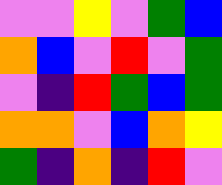[["violet", "violet", "yellow", "violet", "green", "blue"], ["orange", "blue", "violet", "red", "violet", "green"], ["violet", "indigo", "red", "green", "blue", "green"], ["orange", "orange", "violet", "blue", "orange", "yellow"], ["green", "indigo", "orange", "indigo", "red", "violet"]]